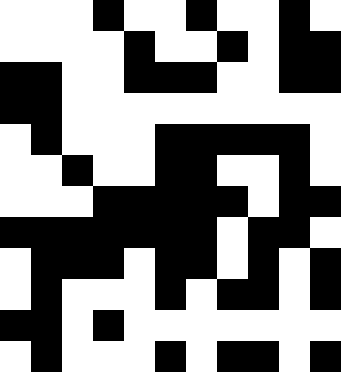[["white", "white", "white", "black", "white", "white", "black", "white", "white", "black", "white"], ["white", "white", "white", "white", "black", "white", "white", "black", "white", "black", "black"], ["black", "black", "white", "white", "black", "black", "black", "white", "white", "black", "black"], ["black", "black", "white", "white", "white", "white", "white", "white", "white", "white", "white"], ["white", "black", "white", "white", "white", "black", "black", "black", "black", "black", "white"], ["white", "white", "black", "white", "white", "black", "black", "white", "white", "black", "white"], ["white", "white", "white", "black", "black", "black", "black", "black", "white", "black", "black"], ["black", "black", "black", "black", "black", "black", "black", "white", "black", "black", "white"], ["white", "black", "black", "black", "white", "black", "black", "white", "black", "white", "black"], ["white", "black", "white", "white", "white", "black", "white", "black", "black", "white", "black"], ["black", "black", "white", "black", "white", "white", "white", "white", "white", "white", "white"], ["white", "black", "white", "white", "white", "black", "white", "black", "black", "white", "black"]]